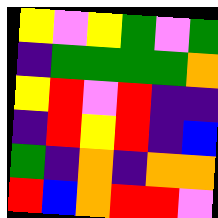[["yellow", "violet", "yellow", "green", "violet", "green"], ["indigo", "green", "green", "green", "green", "orange"], ["yellow", "red", "violet", "red", "indigo", "indigo"], ["indigo", "red", "yellow", "red", "indigo", "blue"], ["green", "indigo", "orange", "indigo", "orange", "orange"], ["red", "blue", "orange", "red", "red", "violet"]]